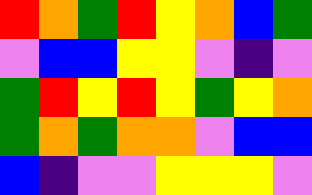[["red", "orange", "green", "red", "yellow", "orange", "blue", "green"], ["violet", "blue", "blue", "yellow", "yellow", "violet", "indigo", "violet"], ["green", "red", "yellow", "red", "yellow", "green", "yellow", "orange"], ["green", "orange", "green", "orange", "orange", "violet", "blue", "blue"], ["blue", "indigo", "violet", "violet", "yellow", "yellow", "yellow", "violet"]]